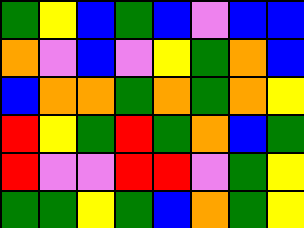[["green", "yellow", "blue", "green", "blue", "violet", "blue", "blue"], ["orange", "violet", "blue", "violet", "yellow", "green", "orange", "blue"], ["blue", "orange", "orange", "green", "orange", "green", "orange", "yellow"], ["red", "yellow", "green", "red", "green", "orange", "blue", "green"], ["red", "violet", "violet", "red", "red", "violet", "green", "yellow"], ["green", "green", "yellow", "green", "blue", "orange", "green", "yellow"]]